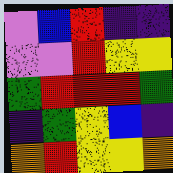[["violet", "blue", "red", "indigo", "indigo"], ["violet", "violet", "red", "yellow", "yellow"], ["green", "red", "red", "red", "green"], ["indigo", "green", "yellow", "blue", "indigo"], ["orange", "red", "yellow", "yellow", "orange"]]